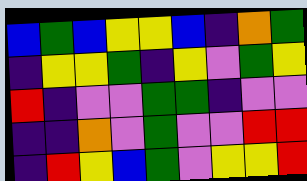[["blue", "green", "blue", "yellow", "yellow", "blue", "indigo", "orange", "green"], ["indigo", "yellow", "yellow", "green", "indigo", "yellow", "violet", "green", "yellow"], ["red", "indigo", "violet", "violet", "green", "green", "indigo", "violet", "violet"], ["indigo", "indigo", "orange", "violet", "green", "violet", "violet", "red", "red"], ["indigo", "red", "yellow", "blue", "green", "violet", "yellow", "yellow", "red"]]